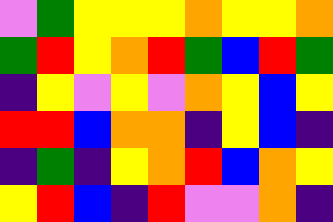[["violet", "green", "yellow", "yellow", "yellow", "orange", "yellow", "yellow", "orange"], ["green", "red", "yellow", "orange", "red", "green", "blue", "red", "green"], ["indigo", "yellow", "violet", "yellow", "violet", "orange", "yellow", "blue", "yellow"], ["red", "red", "blue", "orange", "orange", "indigo", "yellow", "blue", "indigo"], ["indigo", "green", "indigo", "yellow", "orange", "red", "blue", "orange", "yellow"], ["yellow", "red", "blue", "indigo", "red", "violet", "violet", "orange", "indigo"]]